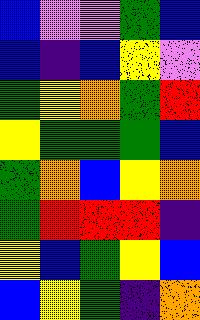[["blue", "violet", "violet", "green", "blue"], ["blue", "indigo", "blue", "yellow", "violet"], ["green", "yellow", "orange", "green", "red"], ["yellow", "green", "green", "green", "blue"], ["green", "orange", "blue", "yellow", "orange"], ["green", "red", "red", "red", "indigo"], ["yellow", "blue", "green", "yellow", "blue"], ["blue", "yellow", "green", "indigo", "orange"]]